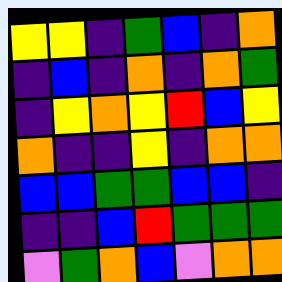[["yellow", "yellow", "indigo", "green", "blue", "indigo", "orange"], ["indigo", "blue", "indigo", "orange", "indigo", "orange", "green"], ["indigo", "yellow", "orange", "yellow", "red", "blue", "yellow"], ["orange", "indigo", "indigo", "yellow", "indigo", "orange", "orange"], ["blue", "blue", "green", "green", "blue", "blue", "indigo"], ["indigo", "indigo", "blue", "red", "green", "green", "green"], ["violet", "green", "orange", "blue", "violet", "orange", "orange"]]